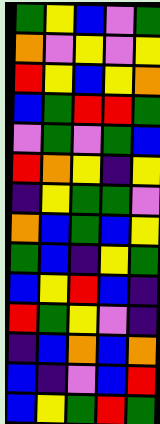[["green", "yellow", "blue", "violet", "green"], ["orange", "violet", "yellow", "violet", "yellow"], ["red", "yellow", "blue", "yellow", "orange"], ["blue", "green", "red", "red", "green"], ["violet", "green", "violet", "green", "blue"], ["red", "orange", "yellow", "indigo", "yellow"], ["indigo", "yellow", "green", "green", "violet"], ["orange", "blue", "green", "blue", "yellow"], ["green", "blue", "indigo", "yellow", "green"], ["blue", "yellow", "red", "blue", "indigo"], ["red", "green", "yellow", "violet", "indigo"], ["indigo", "blue", "orange", "blue", "orange"], ["blue", "indigo", "violet", "blue", "red"], ["blue", "yellow", "green", "red", "green"]]